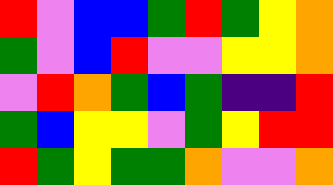[["red", "violet", "blue", "blue", "green", "red", "green", "yellow", "orange"], ["green", "violet", "blue", "red", "violet", "violet", "yellow", "yellow", "orange"], ["violet", "red", "orange", "green", "blue", "green", "indigo", "indigo", "red"], ["green", "blue", "yellow", "yellow", "violet", "green", "yellow", "red", "red"], ["red", "green", "yellow", "green", "green", "orange", "violet", "violet", "orange"]]